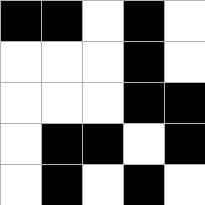[["black", "black", "white", "black", "white"], ["white", "white", "white", "black", "white"], ["white", "white", "white", "black", "black"], ["white", "black", "black", "white", "black"], ["white", "black", "white", "black", "white"]]